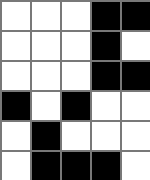[["white", "white", "white", "black", "black"], ["white", "white", "white", "black", "white"], ["white", "white", "white", "black", "black"], ["black", "white", "black", "white", "white"], ["white", "black", "white", "white", "white"], ["white", "black", "black", "black", "white"]]